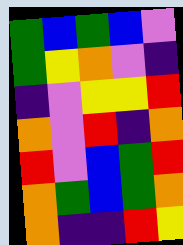[["green", "blue", "green", "blue", "violet"], ["green", "yellow", "orange", "violet", "indigo"], ["indigo", "violet", "yellow", "yellow", "red"], ["orange", "violet", "red", "indigo", "orange"], ["red", "violet", "blue", "green", "red"], ["orange", "green", "blue", "green", "orange"], ["orange", "indigo", "indigo", "red", "yellow"]]